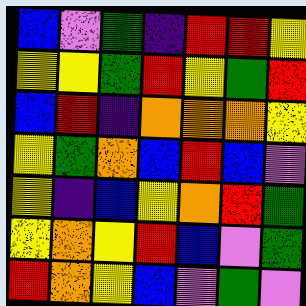[["blue", "violet", "green", "indigo", "red", "red", "yellow"], ["yellow", "yellow", "green", "red", "yellow", "green", "red"], ["blue", "red", "indigo", "orange", "orange", "orange", "yellow"], ["yellow", "green", "orange", "blue", "red", "blue", "violet"], ["yellow", "indigo", "blue", "yellow", "orange", "red", "green"], ["yellow", "orange", "yellow", "red", "blue", "violet", "green"], ["red", "orange", "yellow", "blue", "violet", "green", "violet"]]